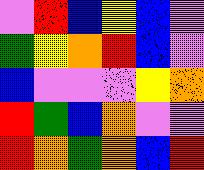[["violet", "red", "blue", "yellow", "blue", "violet"], ["green", "yellow", "orange", "red", "blue", "violet"], ["blue", "violet", "violet", "violet", "yellow", "orange"], ["red", "green", "blue", "orange", "violet", "violet"], ["red", "orange", "green", "orange", "blue", "red"]]